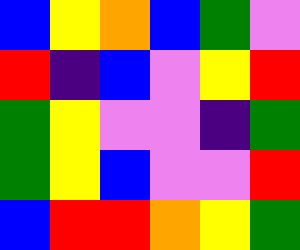[["blue", "yellow", "orange", "blue", "green", "violet"], ["red", "indigo", "blue", "violet", "yellow", "red"], ["green", "yellow", "violet", "violet", "indigo", "green"], ["green", "yellow", "blue", "violet", "violet", "red"], ["blue", "red", "red", "orange", "yellow", "green"]]